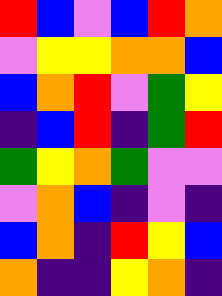[["red", "blue", "violet", "blue", "red", "orange"], ["violet", "yellow", "yellow", "orange", "orange", "blue"], ["blue", "orange", "red", "violet", "green", "yellow"], ["indigo", "blue", "red", "indigo", "green", "red"], ["green", "yellow", "orange", "green", "violet", "violet"], ["violet", "orange", "blue", "indigo", "violet", "indigo"], ["blue", "orange", "indigo", "red", "yellow", "blue"], ["orange", "indigo", "indigo", "yellow", "orange", "indigo"]]